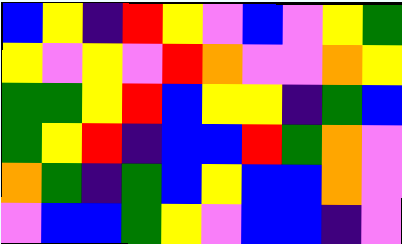[["blue", "yellow", "indigo", "red", "yellow", "violet", "blue", "violet", "yellow", "green"], ["yellow", "violet", "yellow", "violet", "red", "orange", "violet", "violet", "orange", "yellow"], ["green", "green", "yellow", "red", "blue", "yellow", "yellow", "indigo", "green", "blue"], ["green", "yellow", "red", "indigo", "blue", "blue", "red", "green", "orange", "violet"], ["orange", "green", "indigo", "green", "blue", "yellow", "blue", "blue", "orange", "violet"], ["violet", "blue", "blue", "green", "yellow", "violet", "blue", "blue", "indigo", "violet"]]